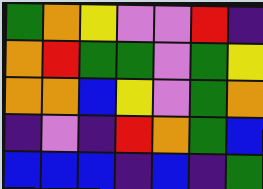[["green", "orange", "yellow", "violet", "violet", "red", "indigo"], ["orange", "red", "green", "green", "violet", "green", "yellow"], ["orange", "orange", "blue", "yellow", "violet", "green", "orange"], ["indigo", "violet", "indigo", "red", "orange", "green", "blue"], ["blue", "blue", "blue", "indigo", "blue", "indigo", "green"]]